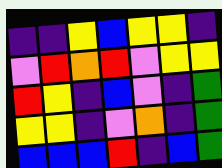[["indigo", "indigo", "yellow", "blue", "yellow", "yellow", "indigo"], ["violet", "red", "orange", "red", "violet", "yellow", "yellow"], ["red", "yellow", "indigo", "blue", "violet", "indigo", "green"], ["yellow", "yellow", "indigo", "violet", "orange", "indigo", "green"], ["blue", "blue", "blue", "red", "indigo", "blue", "green"]]